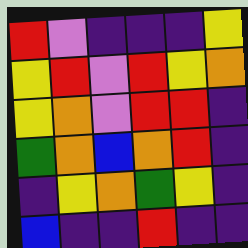[["red", "violet", "indigo", "indigo", "indigo", "yellow"], ["yellow", "red", "violet", "red", "yellow", "orange"], ["yellow", "orange", "violet", "red", "red", "indigo"], ["green", "orange", "blue", "orange", "red", "indigo"], ["indigo", "yellow", "orange", "green", "yellow", "indigo"], ["blue", "indigo", "indigo", "red", "indigo", "indigo"]]